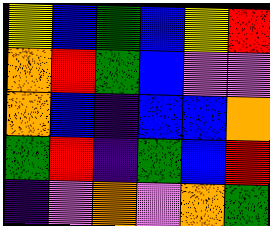[["yellow", "blue", "green", "blue", "yellow", "red"], ["orange", "red", "green", "blue", "violet", "violet"], ["orange", "blue", "indigo", "blue", "blue", "orange"], ["green", "red", "indigo", "green", "blue", "red"], ["indigo", "violet", "orange", "violet", "orange", "green"]]